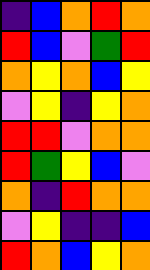[["indigo", "blue", "orange", "red", "orange"], ["red", "blue", "violet", "green", "red"], ["orange", "yellow", "orange", "blue", "yellow"], ["violet", "yellow", "indigo", "yellow", "orange"], ["red", "red", "violet", "orange", "orange"], ["red", "green", "yellow", "blue", "violet"], ["orange", "indigo", "red", "orange", "orange"], ["violet", "yellow", "indigo", "indigo", "blue"], ["red", "orange", "blue", "yellow", "orange"]]